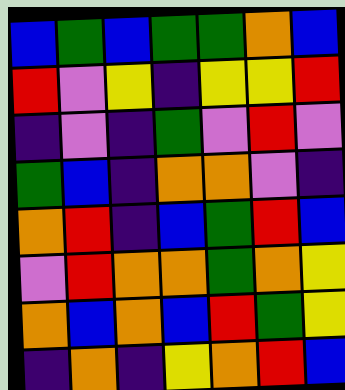[["blue", "green", "blue", "green", "green", "orange", "blue"], ["red", "violet", "yellow", "indigo", "yellow", "yellow", "red"], ["indigo", "violet", "indigo", "green", "violet", "red", "violet"], ["green", "blue", "indigo", "orange", "orange", "violet", "indigo"], ["orange", "red", "indigo", "blue", "green", "red", "blue"], ["violet", "red", "orange", "orange", "green", "orange", "yellow"], ["orange", "blue", "orange", "blue", "red", "green", "yellow"], ["indigo", "orange", "indigo", "yellow", "orange", "red", "blue"]]